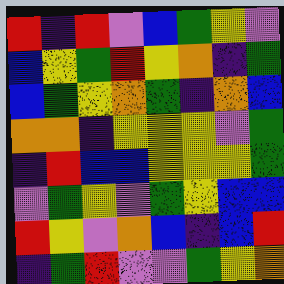[["red", "indigo", "red", "violet", "blue", "green", "yellow", "violet"], ["blue", "yellow", "green", "red", "yellow", "orange", "indigo", "green"], ["blue", "green", "yellow", "orange", "green", "indigo", "orange", "blue"], ["orange", "orange", "indigo", "yellow", "yellow", "yellow", "violet", "green"], ["indigo", "red", "blue", "blue", "yellow", "yellow", "yellow", "green"], ["violet", "green", "yellow", "violet", "green", "yellow", "blue", "blue"], ["red", "yellow", "violet", "orange", "blue", "indigo", "blue", "red"], ["indigo", "green", "red", "violet", "violet", "green", "yellow", "orange"]]